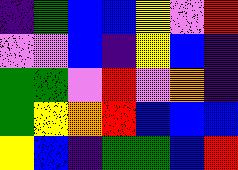[["indigo", "green", "blue", "blue", "yellow", "violet", "red"], ["violet", "violet", "blue", "indigo", "yellow", "blue", "indigo"], ["green", "green", "violet", "red", "violet", "orange", "indigo"], ["green", "yellow", "orange", "red", "blue", "blue", "blue"], ["yellow", "blue", "indigo", "green", "green", "blue", "red"]]